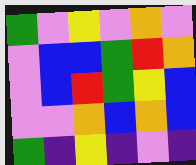[["green", "violet", "yellow", "violet", "orange", "violet"], ["violet", "blue", "blue", "green", "red", "orange"], ["violet", "blue", "red", "green", "yellow", "blue"], ["violet", "violet", "orange", "blue", "orange", "blue"], ["green", "indigo", "yellow", "indigo", "violet", "indigo"]]